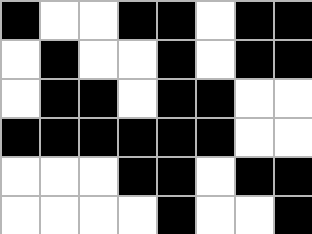[["black", "white", "white", "black", "black", "white", "black", "black"], ["white", "black", "white", "white", "black", "white", "black", "black"], ["white", "black", "black", "white", "black", "black", "white", "white"], ["black", "black", "black", "black", "black", "black", "white", "white"], ["white", "white", "white", "black", "black", "white", "black", "black"], ["white", "white", "white", "white", "black", "white", "white", "black"]]